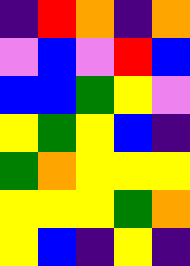[["indigo", "red", "orange", "indigo", "orange"], ["violet", "blue", "violet", "red", "blue"], ["blue", "blue", "green", "yellow", "violet"], ["yellow", "green", "yellow", "blue", "indigo"], ["green", "orange", "yellow", "yellow", "yellow"], ["yellow", "yellow", "yellow", "green", "orange"], ["yellow", "blue", "indigo", "yellow", "indigo"]]